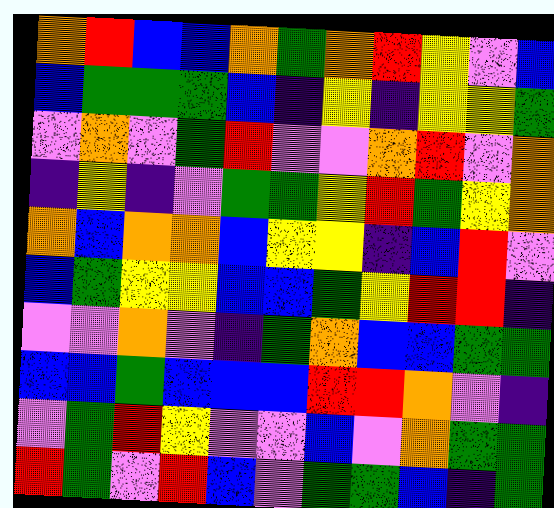[["orange", "red", "blue", "blue", "orange", "green", "orange", "red", "yellow", "violet", "blue"], ["blue", "green", "green", "green", "blue", "indigo", "yellow", "indigo", "yellow", "yellow", "green"], ["violet", "orange", "violet", "green", "red", "violet", "violet", "orange", "red", "violet", "orange"], ["indigo", "yellow", "indigo", "violet", "green", "green", "yellow", "red", "green", "yellow", "orange"], ["orange", "blue", "orange", "orange", "blue", "yellow", "yellow", "indigo", "blue", "red", "violet"], ["blue", "green", "yellow", "yellow", "blue", "blue", "green", "yellow", "red", "red", "indigo"], ["violet", "violet", "orange", "violet", "indigo", "green", "orange", "blue", "blue", "green", "green"], ["blue", "blue", "green", "blue", "blue", "blue", "red", "red", "orange", "violet", "indigo"], ["violet", "green", "red", "yellow", "violet", "violet", "blue", "violet", "orange", "green", "green"], ["red", "green", "violet", "red", "blue", "violet", "green", "green", "blue", "indigo", "green"]]